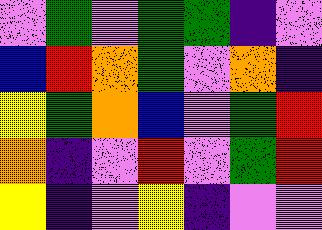[["violet", "green", "violet", "green", "green", "indigo", "violet"], ["blue", "red", "orange", "green", "violet", "orange", "indigo"], ["yellow", "green", "orange", "blue", "violet", "green", "red"], ["orange", "indigo", "violet", "red", "violet", "green", "red"], ["yellow", "indigo", "violet", "yellow", "indigo", "violet", "violet"]]